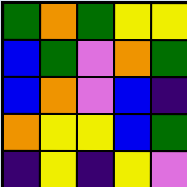[["green", "orange", "green", "yellow", "yellow"], ["blue", "green", "violet", "orange", "green"], ["blue", "orange", "violet", "blue", "indigo"], ["orange", "yellow", "yellow", "blue", "green"], ["indigo", "yellow", "indigo", "yellow", "violet"]]